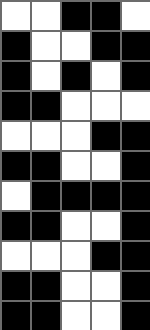[["white", "white", "black", "black", "white"], ["black", "white", "white", "black", "black"], ["black", "white", "black", "white", "black"], ["black", "black", "white", "white", "white"], ["white", "white", "white", "black", "black"], ["black", "black", "white", "white", "black"], ["white", "black", "black", "black", "black"], ["black", "black", "white", "white", "black"], ["white", "white", "white", "black", "black"], ["black", "black", "white", "white", "black"], ["black", "black", "white", "white", "black"]]